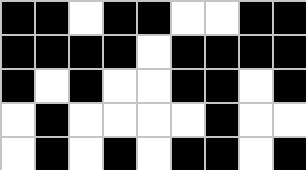[["black", "black", "white", "black", "black", "white", "white", "black", "black"], ["black", "black", "black", "black", "white", "black", "black", "black", "black"], ["black", "white", "black", "white", "white", "black", "black", "white", "black"], ["white", "black", "white", "white", "white", "white", "black", "white", "white"], ["white", "black", "white", "black", "white", "black", "black", "white", "black"]]